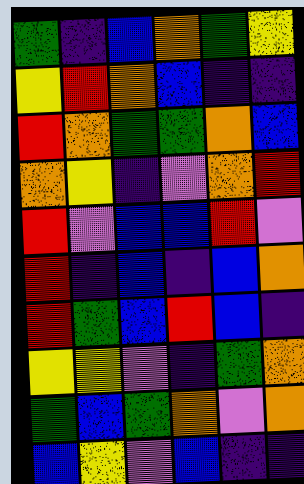[["green", "indigo", "blue", "orange", "green", "yellow"], ["yellow", "red", "orange", "blue", "indigo", "indigo"], ["red", "orange", "green", "green", "orange", "blue"], ["orange", "yellow", "indigo", "violet", "orange", "red"], ["red", "violet", "blue", "blue", "red", "violet"], ["red", "indigo", "blue", "indigo", "blue", "orange"], ["red", "green", "blue", "red", "blue", "indigo"], ["yellow", "yellow", "violet", "indigo", "green", "orange"], ["green", "blue", "green", "orange", "violet", "orange"], ["blue", "yellow", "violet", "blue", "indigo", "indigo"]]